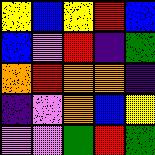[["yellow", "blue", "yellow", "red", "blue"], ["blue", "violet", "red", "indigo", "green"], ["orange", "red", "orange", "orange", "indigo"], ["indigo", "violet", "orange", "blue", "yellow"], ["violet", "violet", "green", "red", "green"]]